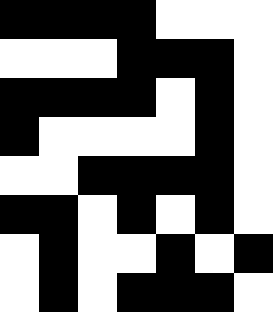[["black", "black", "black", "black", "white", "white", "white"], ["white", "white", "white", "black", "black", "black", "white"], ["black", "black", "black", "black", "white", "black", "white"], ["black", "white", "white", "white", "white", "black", "white"], ["white", "white", "black", "black", "black", "black", "white"], ["black", "black", "white", "black", "white", "black", "white"], ["white", "black", "white", "white", "black", "white", "black"], ["white", "black", "white", "black", "black", "black", "white"]]